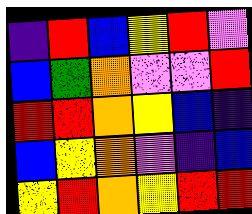[["indigo", "red", "blue", "yellow", "red", "violet"], ["blue", "green", "orange", "violet", "violet", "red"], ["red", "red", "orange", "yellow", "blue", "indigo"], ["blue", "yellow", "orange", "violet", "indigo", "blue"], ["yellow", "red", "orange", "yellow", "red", "red"]]